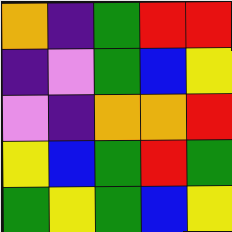[["orange", "indigo", "green", "red", "red"], ["indigo", "violet", "green", "blue", "yellow"], ["violet", "indigo", "orange", "orange", "red"], ["yellow", "blue", "green", "red", "green"], ["green", "yellow", "green", "blue", "yellow"]]